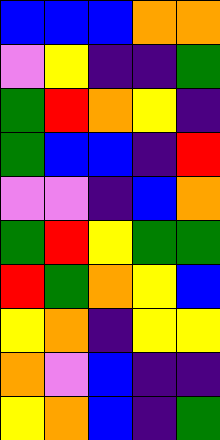[["blue", "blue", "blue", "orange", "orange"], ["violet", "yellow", "indigo", "indigo", "green"], ["green", "red", "orange", "yellow", "indigo"], ["green", "blue", "blue", "indigo", "red"], ["violet", "violet", "indigo", "blue", "orange"], ["green", "red", "yellow", "green", "green"], ["red", "green", "orange", "yellow", "blue"], ["yellow", "orange", "indigo", "yellow", "yellow"], ["orange", "violet", "blue", "indigo", "indigo"], ["yellow", "orange", "blue", "indigo", "green"]]